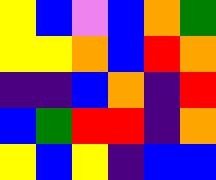[["yellow", "blue", "violet", "blue", "orange", "green"], ["yellow", "yellow", "orange", "blue", "red", "orange"], ["indigo", "indigo", "blue", "orange", "indigo", "red"], ["blue", "green", "red", "red", "indigo", "orange"], ["yellow", "blue", "yellow", "indigo", "blue", "blue"]]